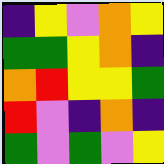[["indigo", "yellow", "violet", "orange", "yellow"], ["green", "green", "yellow", "orange", "indigo"], ["orange", "red", "yellow", "yellow", "green"], ["red", "violet", "indigo", "orange", "indigo"], ["green", "violet", "green", "violet", "yellow"]]